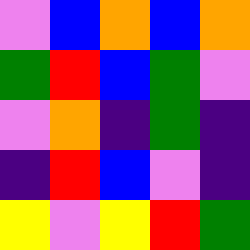[["violet", "blue", "orange", "blue", "orange"], ["green", "red", "blue", "green", "violet"], ["violet", "orange", "indigo", "green", "indigo"], ["indigo", "red", "blue", "violet", "indigo"], ["yellow", "violet", "yellow", "red", "green"]]